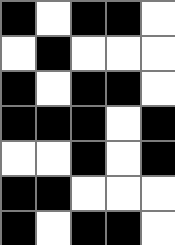[["black", "white", "black", "black", "white"], ["white", "black", "white", "white", "white"], ["black", "white", "black", "black", "white"], ["black", "black", "black", "white", "black"], ["white", "white", "black", "white", "black"], ["black", "black", "white", "white", "white"], ["black", "white", "black", "black", "white"]]